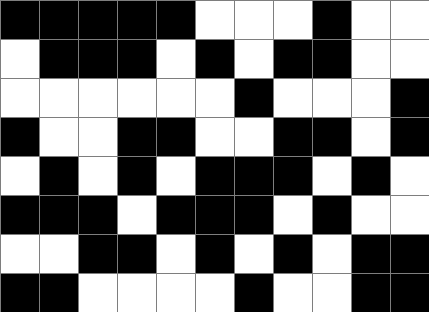[["black", "black", "black", "black", "black", "white", "white", "white", "black", "white", "white"], ["white", "black", "black", "black", "white", "black", "white", "black", "black", "white", "white"], ["white", "white", "white", "white", "white", "white", "black", "white", "white", "white", "black"], ["black", "white", "white", "black", "black", "white", "white", "black", "black", "white", "black"], ["white", "black", "white", "black", "white", "black", "black", "black", "white", "black", "white"], ["black", "black", "black", "white", "black", "black", "black", "white", "black", "white", "white"], ["white", "white", "black", "black", "white", "black", "white", "black", "white", "black", "black"], ["black", "black", "white", "white", "white", "white", "black", "white", "white", "black", "black"]]